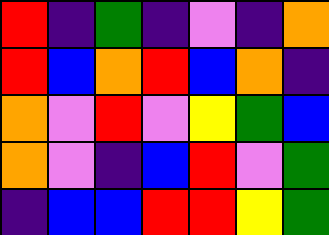[["red", "indigo", "green", "indigo", "violet", "indigo", "orange"], ["red", "blue", "orange", "red", "blue", "orange", "indigo"], ["orange", "violet", "red", "violet", "yellow", "green", "blue"], ["orange", "violet", "indigo", "blue", "red", "violet", "green"], ["indigo", "blue", "blue", "red", "red", "yellow", "green"]]